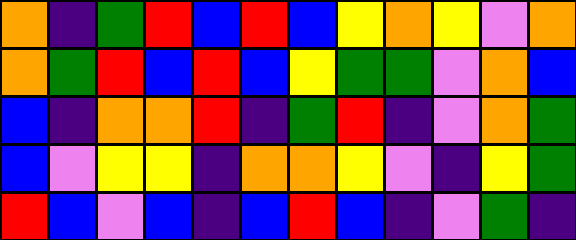[["orange", "indigo", "green", "red", "blue", "red", "blue", "yellow", "orange", "yellow", "violet", "orange"], ["orange", "green", "red", "blue", "red", "blue", "yellow", "green", "green", "violet", "orange", "blue"], ["blue", "indigo", "orange", "orange", "red", "indigo", "green", "red", "indigo", "violet", "orange", "green"], ["blue", "violet", "yellow", "yellow", "indigo", "orange", "orange", "yellow", "violet", "indigo", "yellow", "green"], ["red", "blue", "violet", "blue", "indigo", "blue", "red", "blue", "indigo", "violet", "green", "indigo"]]